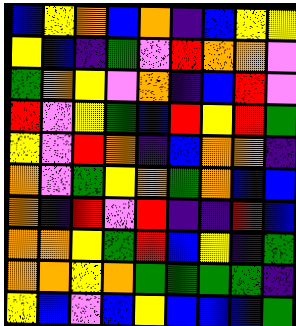[["blue", "yellow", "orange", "blue", "orange", "indigo", "blue", "yellow", "yellow"], ["yellow", "blue", "indigo", "green", "violet", "red", "orange", "orange", "violet"], ["green", "orange", "yellow", "violet", "orange", "indigo", "blue", "red", "violet"], ["red", "violet", "yellow", "green", "blue", "red", "yellow", "red", "green"], ["yellow", "violet", "red", "orange", "indigo", "blue", "orange", "orange", "indigo"], ["orange", "violet", "green", "yellow", "orange", "green", "orange", "blue", "blue"], ["orange", "indigo", "red", "violet", "red", "indigo", "indigo", "red", "blue"], ["orange", "orange", "yellow", "green", "red", "blue", "yellow", "indigo", "green"], ["orange", "orange", "yellow", "orange", "green", "green", "green", "green", "indigo"], ["yellow", "blue", "violet", "blue", "yellow", "blue", "blue", "blue", "green"]]